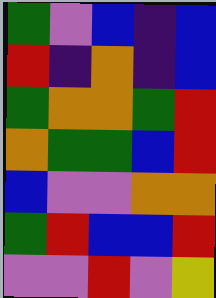[["green", "violet", "blue", "indigo", "blue"], ["red", "indigo", "orange", "indigo", "blue"], ["green", "orange", "orange", "green", "red"], ["orange", "green", "green", "blue", "red"], ["blue", "violet", "violet", "orange", "orange"], ["green", "red", "blue", "blue", "red"], ["violet", "violet", "red", "violet", "yellow"]]